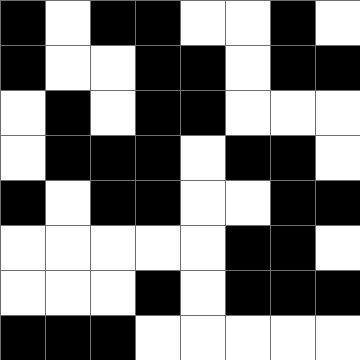[["black", "white", "black", "black", "white", "white", "black", "white"], ["black", "white", "white", "black", "black", "white", "black", "black"], ["white", "black", "white", "black", "black", "white", "white", "white"], ["white", "black", "black", "black", "white", "black", "black", "white"], ["black", "white", "black", "black", "white", "white", "black", "black"], ["white", "white", "white", "white", "white", "black", "black", "white"], ["white", "white", "white", "black", "white", "black", "black", "black"], ["black", "black", "black", "white", "white", "white", "white", "white"]]